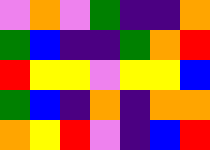[["violet", "orange", "violet", "green", "indigo", "indigo", "orange"], ["green", "blue", "indigo", "indigo", "green", "orange", "red"], ["red", "yellow", "yellow", "violet", "yellow", "yellow", "blue"], ["green", "blue", "indigo", "orange", "indigo", "orange", "orange"], ["orange", "yellow", "red", "violet", "indigo", "blue", "red"]]